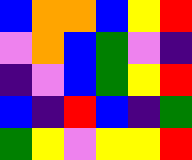[["blue", "orange", "orange", "blue", "yellow", "red"], ["violet", "orange", "blue", "green", "violet", "indigo"], ["indigo", "violet", "blue", "green", "yellow", "red"], ["blue", "indigo", "red", "blue", "indigo", "green"], ["green", "yellow", "violet", "yellow", "yellow", "red"]]